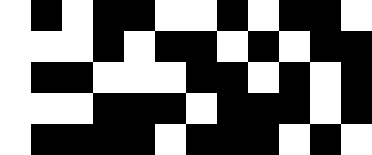[["white", "black", "white", "black", "black", "white", "white", "black", "white", "black", "black", "white"], ["white", "white", "white", "black", "white", "black", "black", "white", "black", "white", "black", "black"], ["white", "black", "black", "white", "white", "white", "black", "black", "white", "black", "white", "black"], ["white", "white", "white", "black", "black", "black", "white", "black", "black", "black", "white", "black"], ["white", "black", "black", "black", "black", "white", "black", "black", "black", "white", "black", "white"]]